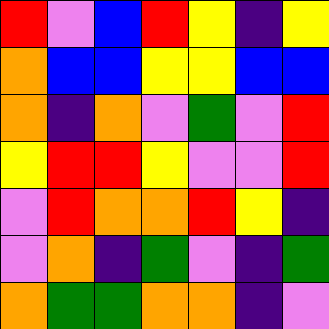[["red", "violet", "blue", "red", "yellow", "indigo", "yellow"], ["orange", "blue", "blue", "yellow", "yellow", "blue", "blue"], ["orange", "indigo", "orange", "violet", "green", "violet", "red"], ["yellow", "red", "red", "yellow", "violet", "violet", "red"], ["violet", "red", "orange", "orange", "red", "yellow", "indigo"], ["violet", "orange", "indigo", "green", "violet", "indigo", "green"], ["orange", "green", "green", "orange", "orange", "indigo", "violet"]]